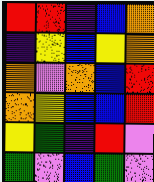[["red", "red", "indigo", "blue", "orange"], ["indigo", "yellow", "blue", "yellow", "orange"], ["orange", "violet", "orange", "blue", "red"], ["orange", "yellow", "blue", "blue", "red"], ["yellow", "green", "indigo", "red", "violet"], ["green", "violet", "blue", "green", "violet"]]